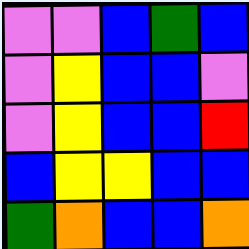[["violet", "violet", "blue", "green", "blue"], ["violet", "yellow", "blue", "blue", "violet"], ["violet", "yellow", "blue", "blue", "red"], ["blue", "yellow", "yellow", "blue", "blue"], ["green", "orange", "blue", "blue", "orange"]]